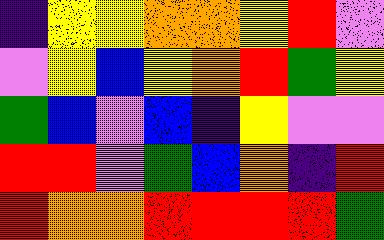[["indigo", "yellow", "yellow", "orange", "orange", "yellow", "red", "violet"], ["violet", "yellow", "blue", "yellow", "orange", "red", "green", "yellow"], ["green", "blue", "violet", "blue", "indigo", "yellow", "violet", "violet"], ["red", "red", "violet", "green", "blue", "orange", "indigo", "red"], ["red", "orange", "orange", "red", "red", "red", "red", "green"]]